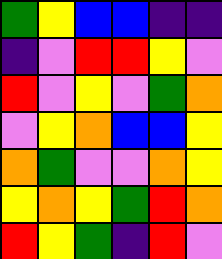[["green", "yellow", "blue", "blue", "indigo", "indigo"], ["indigo", "violet", "red", "red", "yellow", "violet"], ["red", "violet", "yellow", "violet", "green", "orange"], ["violet", "yellow", "orange", "blue", "blue", "yellow"], ["orange", "green", "violet", "violet", "orange", "yellow"], ["yellow", "orange", "yellow", "green", "red", "orange"], ["red", "yellow", "green", "indigo", "red", "violet"]]